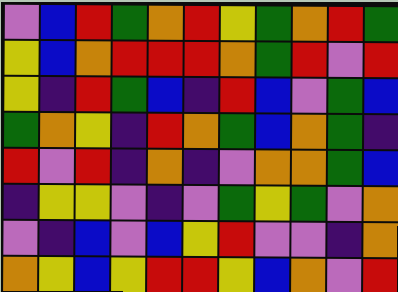[["violet", "blue", "red", "green", "orange", "red", "yellow", "green", "orange", "red", "green"], ["yellow", "blue", "orange", "red", "red", "red", "orange", "green", "red", "violet", "red"], ["yellow", "indigo", "red", "green", "blue", "indigo", "red", "blue", "violet", "green", "blue"], ["green", "orange", "yellow", "indigo", "red", "orange", "green", "blue", "orange", "green", "indigo"], ["red", "violet", "red", "indigo", "orange", "indigo", "violet", "orange", "orange", "green", "blue"], ["indigo", "yellow", "yellow", "violet", "indigo", "violet", "green", "yellow", "green", "violet", "orange"], ["violet", "indigo", "blue", "violet", "blue", "yellow", "red", "violet", "violet", "indigo", "orange"], ["orange", "yellow", "blue", "yellow", "red", "red", "yellow", "blue", "orange", "violet", "red"]]